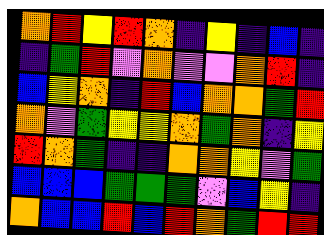[["orange", "red", "yellow", "red", "orange", "indigo", "yellow", "indigo", "blue", "indigo"], ["indigo", "green", "red", "violet", "orange", "violet", "violet", "orange", "red", "indigo"], ["blue", "yellow", "orange", "indigo", "red", "blue", "orange", "orange", "green", "red"], ["orange", "violet", "green", "yellow", "yellow", "orange", "green", "orange", "indigo", "yellow"], ["red", "orange", "green", "indigo", "indigo", "orange", "orange", "yellow", "violet", "green"], ["blue", "blue", "blue", "green", "green", "green", "violet", "blue", "yellow", "indigo"], ["orange", "blue", "blue", "red", "blue", "red", "orange", "green", "red", "red"]]